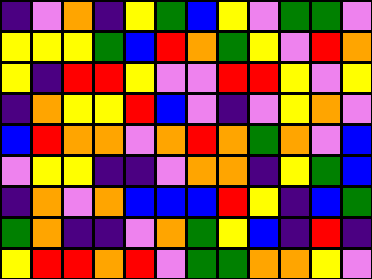[["indigo", "violet", "orange", "indigo", "yellow", "green", "blue", "yellow", "violet", "green", "green", "violet"], ["yellow", "yellow", "yellow", "green", "blue", "red", "orange", "green", "yellow", "violet", "red", "orange"], ["yellow", "indigo", "red", "red", "yellow", "violet", "violet", "red", "red", "yellow", "violet", "yellow"], ["indigo", "orange", "yellow", "yellow", "red", "blue", "violet", "indigo", "violet", "yellow", "orange", "violet"], ["blue", "red", "orange", "orange", "violet", "orange", "red", "orange", "green", "orange", "violet", "blue"], ["violet", "yellow", "yellow", "indigo", "indigo", "violet", "orange", "orange", "indigo", "yellow", "green", "blue"], ["indigo", "orange", "violet", "orange", "blue", "blue", "blue", "red", "yellow", "indigo", "blue", "green"], ["green", "orange", "indigo", "indigo", "violet", "orange", "green", "yellow", "blue", "indigo", "red", "indigo"], ["yellow", "red", "red", "orange", "red", "violet", "green", "green", "orange", "orange", "yellow", "violet"]]